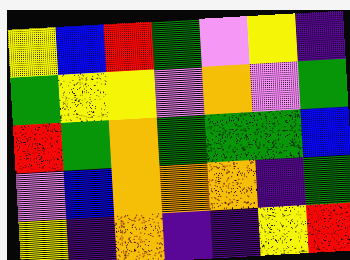[["yellow", "blue", "red", "green", "violet", "yellow", "indigo"], ["green", "yellow", "yellow", "violet", "orange", "violet", "green"], ["red", "green", "orange", "green", "green", "green", "blue"], ["violet", "blue", "orange", "orange", "orange", "indigo", "green"], ["yellow", "indigo", "orange", "indigo", "indigo", "yellow", "red"]]